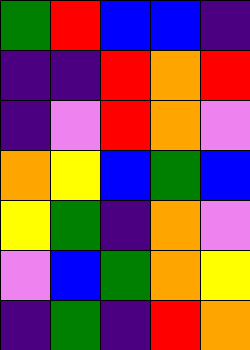[["green", "red", "blue", "blue", "indigo"], ["indigo", "indigo", "red", "orange", "red"], ["indigo", "violet", "red", "orange", "violet"], ["orange", "yellow", "blue", "green", "blue"], ["yellow", "green", "indigo", "orange", "violet"], ["violet", "blue", "green", "orange", "yellow"], ["indigo", "green", "indigo", "red", "orange"]]